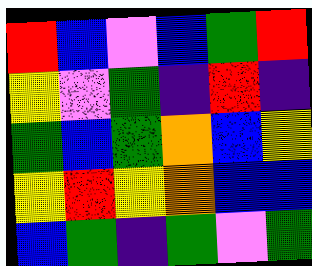[["red", "blue", "violet", "blue", "green", "red"], ["yellow", "violet", "green", "indigo", "red", "indigo"], ["green", "blue", "green", "orange", "blue", "yellow"], ["yellow", "red", "yellow", "orange", "blue", "blue"], ["blue", "green", "indigo", "green", "violet", "green"]]